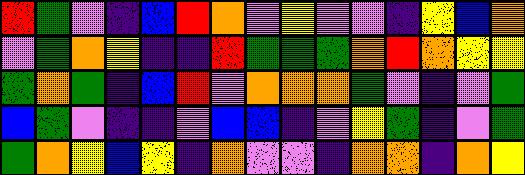[["red", "green", "violet", "indigo", "blue", "red", "orange", "violet", "yellow", "violet", "violet", "indigo", "yellow", "blue", "orange"], ["violet", "green", "orange", "yellow", "indigo", "indigo", "red", "green", "green", "green", "orange", "red", "orange", "yellow", "yellow"], ["green", "orange", "green", "indigo", "blue", "red", "violet", "orange", "orange", "orange", "green", "violet", "indigo", "violet", "green"], ["blue", "green", "violet", "indigo", "indigo", "violet", "blue", "blue", "indigo", "violet", "yellow", "green", "indigo", "violet", "green"], ["green", "orange", "yellow", "blue", "yellow", "indigo", "orange", "violet", "violet", "indigo", "orange", "orange", "indigo", "orange", "yellow"]]